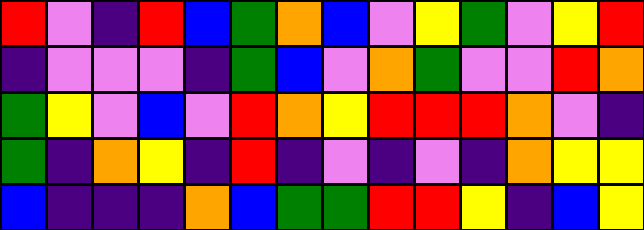[["red", "violet", "indigo", "red", "blue", "green", "orange", "blue", "violet", "yellow", "green", "violet", "yellow", "red"], ["indigo", "violet", "violet", "violet", "indigo", "green", "blue", "violet", "orange", "green", "violet", "violet", "red", "orange"], ["green", "yellow", "violet", "blue", "violet", "red", "orange", "yellow", "red", "red", "red", "orange", "violet", "indigo"], ["green", "indigo", "orange", "yellow", "indigo", "red", "indigo", "violet", "indigo", "violet", "indigo", "orange", "yellow", "yellow"], ["blue", "indigo", "indigo", "indigo", "orange", "blue", "green", "green", "red", "red", "yellow", "indigo", "blue", "yellow"]]